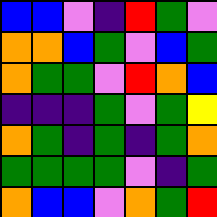[["blue", "blue", "violet", "indigo", "red", "green", "violet"], ["orange", "orange", "blue", "green", "violet", "blue", "green"], ["orange", "green", "green", "violet", "red", "orange", "blue"], ["indigo", "indigo", "indigo", "green", "violet", "green", "yellow"], ["orange", "green", "indigo", "green", "indigo", "green", "orange"], ["green", "green", "green", "green", "violet", "indigo", "green"], ["orange", "blue", "blue", "violet", "orange", "green", "red"]]